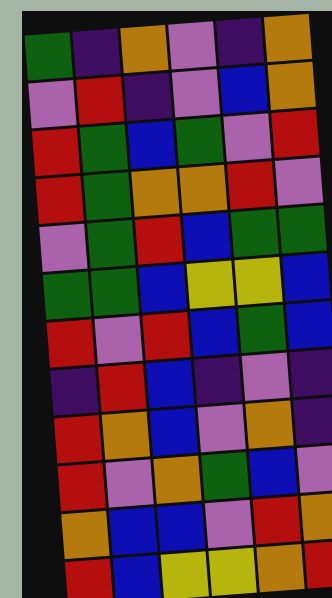[["green", "indigo", "orange", "violet", "indigo", "orange"], ["violet", "red", "indigo", "violet", "blue", "orange"], ["red", "green", "blue", "green", "violet", "red"], ["red", "green", "orange", "orange", "red", "violet"], ["violet", "green", "red", "blue", "green", "green"], ["green", "green", "blue", "yellow", "yellow", "blue"], ["red", "violet", "red", "blue", "green", "blue"], ["indigo", "red", "blue", "indigo", "violet", "indigo"], ["red", "orange", "blue", "violet", "orange", "indigo"], ["red", "violet", "orange", "green", "blue", "violet"], ["orange", "blue", "blue", "violet", "red", "orange"], ["red", "blue", "yellow", "yellow", "orange", "red"]]